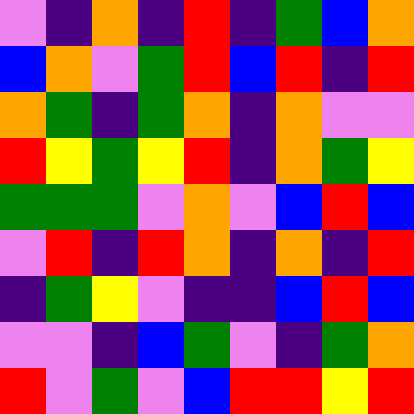[["violet", "indigo", "orange", "indigo", "red", "indigo", "green", "blue", "orange"], ["blue", "orange", "violet", "green", "red", "blue", "red", "indigo", "red"], ["orange", "green", "indigo", "green", "orange", "indigo", "orange", "violet", "violet"], ["red", "yellow", "green", "yellow", "red", "indigo", "orange", "green", "yellow"], ["green", "green", "green", "violet", "orange", "violet", "blue", "red", "blue"], ["violet", "red", "indigo", "red", "orange", "indigo", "orange", "indigo", "red"], ["indigo", "green", "yellow", "violet", "indigo", "indigo", "blue", "red", "blue"], ["violet", "violet", "indigo", "blue", "green", "violet", "indigo", "green", "orange"], ["red", "violet", "green", "violet", "blue", "red", "red", "yellow", "red"]]